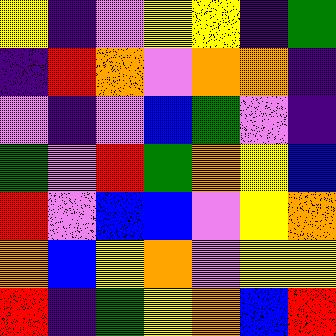[["yellow", "indigo", "violet", "yellow", "yellow", "indigo", "green"], ["indigo", "red", "orange", "violet", "orange", "orange", "indigo"], ["violet", "indigo", "violet", "blue", "green", "violet", "indigo"], ["green", "violet", "red", "green", "orange", "yellow", "blue"], ["red", "violet", "blue", "blue", "violet", "yellow", "orange"], ["orange", "blue", "yellow", "orange", "violet", "yellow", "yellow"], ["red", "indigo", "green", "yellow", "orange", "blue", "red"]]